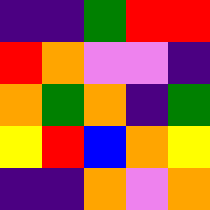[["indigo", "indigo", "green", "red", "red"], ["red", "orange", "violet", "violet", "indigo"], ["orange", "green", "orange", "indigo", "green"], ["yellow", "red", "blue", "orange", "yellow"], ["indigo", "indigo", "orange", "violet", "orange"]]